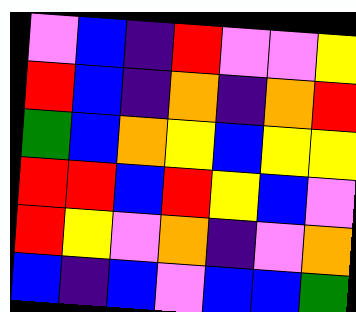[["violet", "blue", "indigo", "red", "violet", "violet", "yellow"], ["red", "blue", "indigo", "orange", "indigo", "orange", "red"], ["green", "blue", "orange", "yellow", "blue", "yellow", "yellow"], ["red", "red", "blue", "red", "yellow", "blue", "violet"], ["red", "yellow", "violet", "orange", "indigo", "violet", "orange"], ["blue", "indigo", "blue", "violet", "blue", "blue", "green"]]